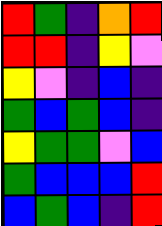[["red", "green", "indigo", "orange", "red"], ["red", "red", "indigo", "yellow", "violet"], ["yellow", "violet", "indigo", "blue", "indigo"], ["green", "blue", "green", "blue", "indigo"], ["yellow", "green", "green", "violet", "blue"], ["green", "blue", "blue", "blue", "red"], ["blue", "green", "blue", "indigo", "red"]]